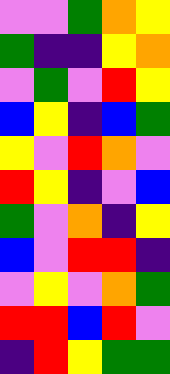[["violet", "violet", "green", "orange", "yellow"], ["green", "indigo", "indigo", "yellow", "orange"], ["violet", "green", "violet", "red", "yellow"], ["blue", "yellow", "indigo", "blue", "green"], ["yellow", "violet", "red", "orange", "violet"], ["red", "yellow", "indigo", "violet", "blue"], ["green", "violet", "orange", "indigo", "yellow"], ["blue", "violet", "red", "red", "indigo"], ["violet", "yellow", "violet", "orange", "green"], ["red", "red", "blue", "red", "violet"], ["indigo", "red", "yellow", "green", "green"]]